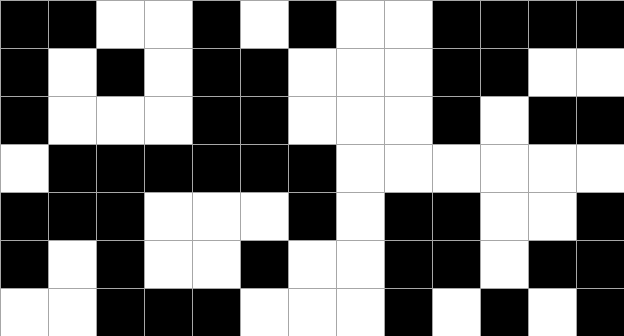[["black", "black", "white", "white", "black", "white", "black", "white", "white", "black", "black", "black", "black"], ["black", "white", "black", "white", "black", "black", "white", "white", "white", "black", "black", "white", "white"], ["black", "white", "white", "white", "black", "black", "white", "white", "white", "black", "white", "black", "black"], ["white", "black", "black", "black", "black", "black", "black", "white", "white", "white", "white", "white", "white"], ["black", "black", "black", "white", "white", "white", "black", "white", "black", "black", "white", "white", "black"], ["black", "white", "black", "white", "white", "black", "white", "white", "black", "black", "white", "black", "black"], ["white", "white", "black", "black", "black", "white", "white", "white", "black", "white", "black", "white", "black"]]